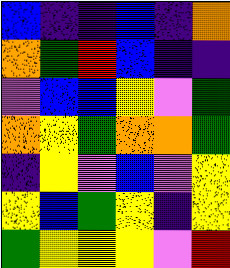[["blue", "indigo", "indigo", "blue", "indigo", "orange"], ["orange", "green", "red", "blue", "indigo", "indigo"], ["violet", "blue", "blue", "yellow", "violet", "green"], ["orange", "yellow", "green", "orange", "orange", "green"], ["indigo", "yellow", "violet", "blue", "violet", "yellow"], ["yellow", "blue", "green", "yellow", "indigo", "yellow"], ["green", "yellow", "yellow", "yellow", "violet", "red"]]